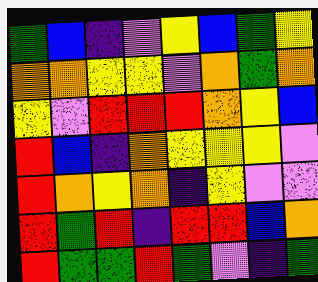[["green", "blue", "indigo", "violet", "yellow", "blue", "green", "yellow"], ["orange", "orange", "yellow", "yellow", "violet", "orange", "green", "orange"], ["yellow", "violet", "red", "red", "red", "orange", "yellow", "blue"], ["red", "blue", "indigo", "orange", "yellow", "yellow", "yellow", "violet"], ["red", "orange", "yellow", "orange", "indigo", "yellow", "violet", "violet"], ["red", "green", "red", "indigo", "red", "red", "blue", "orange"], ["red", "green", "green", "red", "green", "violet", "indigo", "green"]]